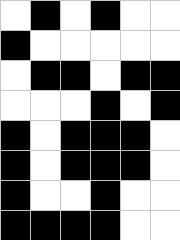[["white", "black", "white", "black", "white", "white"], ["black", "white", "white", "white", "white", "white"], ["white", "black", "black", "white", "black", "black"], ["white", "white", "white", "black", "white", "black"], ["black", "white", "black", "black", "black", "white"], ["black", "white", "black", "black", "black", "white"], ["black", "white", "white", "black", "white", "white"], ["black", "black", "black", "black", "white", "white"]]